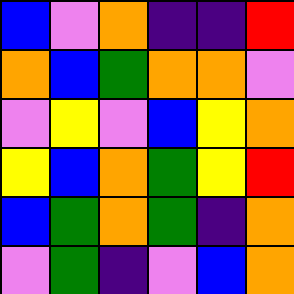[["blue", "violet", "orange", "indigo", "indigo", "red"], ["orange", "blue", "green", "orange", "orange", "violet"], ["violet", "yellow", "violet", "blue", "yellow", "orange"], ["yellow", "blue", "orange", "green", "yellow", "red"], ["blue", "green", "orange", "green", "indigo", "orange"], ["violet", "green", "indigo", "violet", "blue", "orange"]]